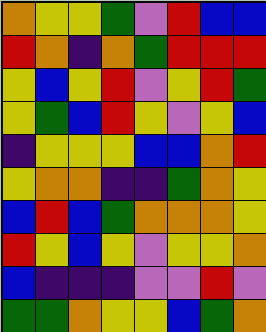[["orange", "yellow", "yellow", "green", "violet", "red", "blue", "blue"], ["red", "orange", "indigo", "orange", "green", "red", "red", "red"], ["yellow", "blue", "yellow", "red", "violet", "yellow", "red", "green"], ["yellow", "green", "blue", "red", "yellow", "violet", "yellow", "blue"], ["indigo", "yellow", "yellow", "yellow", "blue", "blue", "orange", "red"], ["yellow", "orange", "orange", "indigo", "indigo", "green", "orange", "yellow"], ["blue", "red", "blue", "green", "orange", "orange", "orange", "yellow"], ["red", "yellow", "blue", "yellow", "violet", "yellow", "yellow", "orange"], ["blue", "indigo", "indigo", "indigo", "violet", "violet", "red", "violet"], ["green", "green", "orange", "yellow", "yellow", "blue", "green", "orange"]]